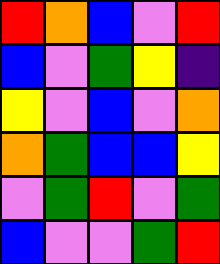[["red", "orange", "blue", "violet", "red"], ["blue", "violet", "green", "yellow", "indigo"], ["yellow", "violet", "blue", "violet", "orange"], ["orange", "green", "blue", "blue", "yellow"], ["violet", "green", "red", "violet", "green"], ["blue", "violet", "violet", "green", "red"]]